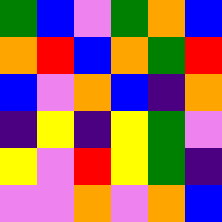[["green", "blue", "violet", "green", "orange", "blue"], ["orange", "red", "blue", "orange", "green", "red"], ["blue", "violet", "orange", "blue", "indigo", "orange"], ["indigo", "yellow", "indigo", "yellow", "green", "violet"], ["yellow", "violet", "red", "yellow", "green", "indigo"], ["violet", "violet", "orange", "violet", "orange", "blue"]]